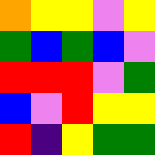[["orange", "yellow", "yellow", "violet", "yellow"], ["green", "blue", "green", "blue", "violet"], ["red", "red", "red", "violet", "green"], ["blue", "violet", "red", "yellow", "yellow"], ["red", "indigo", "yellow", "green", "green"]]